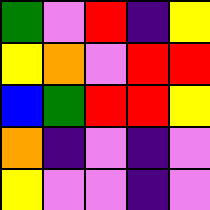[["green", "violet", "red", "indigo", "yellow"], ["yellow", "orange", "violet", "red", "red"], ["blue", "green", "red", "red", "yellow"], ["orange", "indigo", "violet", "indigo", "violet"], ["yellow", "violet", "violet", "indigo", "violet"]]